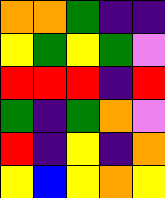[["orange", "orange", "green", "indigo", "indigo"], ["yellow", "green", "yellow", "green", "violet"], ["red", "red", "red", "indigo", "red"], ["green", "indigo", "green", "orange", "violet"], ["red", "indigo", "yellow", "indigo", "orange"], ["yellow", "blue", "yellow", "orange", "yellow"]]